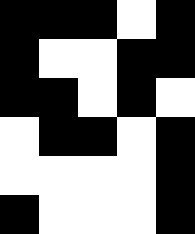[["black", "black", "black", "white", "black"], ["black", "white", "white", "black", "black"], ["black", "black", "white", "black", "white"], ["white", "black", "black", "white", "black"], ["white", "white", "white", "white", "black"], ["black", "white", "white", "white", "black"]]